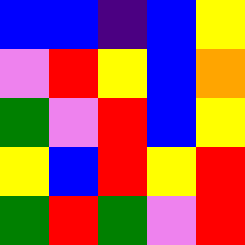[["blue", "blue", "indigo", "blue", "yellow"], ["violet", "red", "yellow", "blue", "orange"], ["green", "violet", "red", "blue", "yellow"], ["yellow", "blue", "red", "yellow", "red"], ["green", "red", "green", "violet", "red"]]